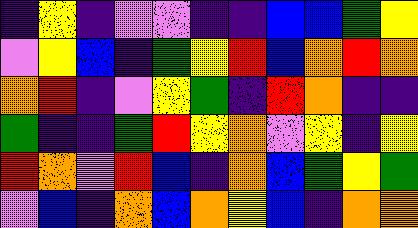[["indigo", "yellow", "indigo", "violet", "violet", "indigo", "indigo", "blue", "blue", "green", "yellow"], ["violet", "yellow", "blue", "indigo", "green", "yellow", "red", "blue", "orange", "red", "orange"], ["orange", "red", "indigo", "violet", "yellow", "green", "indigo", "red", "orange", "indigo", "indigo"], ["green", "indigo", "indigo", "green", "red", "yellow", "orange", "violet", "yellow", "indigo", "yellow"], ["red", "orange", "violet", "red", "blue", "indigo", "orange", "blue", "green", "yellow", "green"], ["violet", "blue", "indigo", "orange", "blue", "orange", "yellow", "blue", "indigo", "orange", "orange"]]